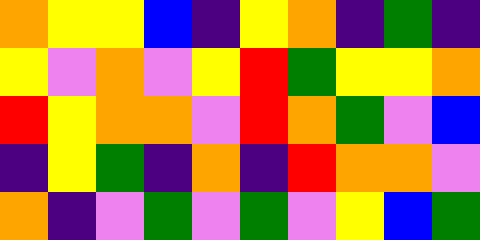[["orange", "yellow", "yellow", "blue", "indigo", "yellow", "orange", "indigo", "green", "indigo"], ["yellow", "violet", "orange", "violet", "yellow", "red", "green", "yellow", "yellow", "orange"], ["red", "yellow", "orange", "orange", "violet", "red", "orange", "green", "violet", "blue"], ["indigo", "yellow", "green", "indigo", "orange", "indigo", "red", "orange", "orange", "violet"], ["orange", "indigo", "violet", "green", "violet", "green", "violet", "yellow", "blue", "green"]]